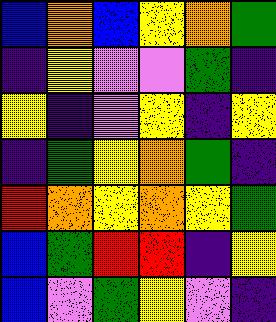[["blue", "orange", "blue", "yellow", "orange", "green"], ["indigo", "yellow", "violet", "violet", "green", "indigo"], ["yellow", "indigo", "violet", "yellow", "indigo", "yellow"], ["indigo", "green", "yellow", "orange", "green", "indigo"], ["red", "orange", "yellow", "orange", "yellow", "green"], ["blue", "green", "red", "red", "indigo", "yellow"], ["blue", "violet", "green", "yellow", "violet", "indigo"]]